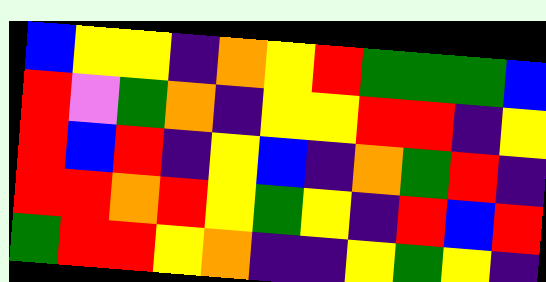[["blue", "yellow", "yellow", "indigo", "orange", "yellow", "red", "green", "green", "green", "blue"], ["red", "violet", "green", "orange", "indigo", "yellow", "yellow", "red", "red", "indigo", "yellow"], ["red", "blue", "red", "indigo", "yellow", "blue", "indigo", "orange", "green", "red", "indigo"], ["red", "red", "orange", "red", "yellow", "green", "yellow", "indigo", "red", "blue", "red"], ["green", "red", "red", "yellow", "orange", "indigo", "indigo", "yellow", "green", "yellow", "indigo"]]